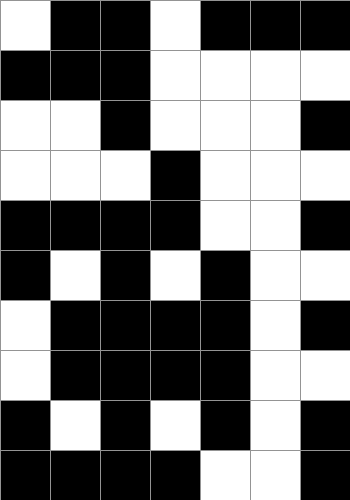[["white", "black", "black", "white", "black", "black", "black"], ["black", "black", "black", "white", "white", "white", "white"], ["white", "white", "black", "white", "white", "white", "black"], ["white", "white", "white", "black", "white", "white", "white"], ["black", "black", "black", "black", "white", "white", "black"], ["black", "white", "black", "white", "black", "white", "white"], ["white", "black", "black", "black", "black", "white", "black"], ["white", "black", "black", "black", "black", "white", "white"], ["black", "white", "black", "white", "black", "white", "black"], ["black", "black", "black", "black", "white", "white", "black"]]